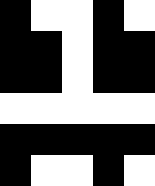[["black", "white", "white", "black", "white"], ["black", "black", "white", "black", "black"], ["black", "black", "white", "black", "black"], ["white", "white", "white", "white", "white"], ["black", "black", "black", "black", "black"], ["black", "white", "white", "black", "white"]]